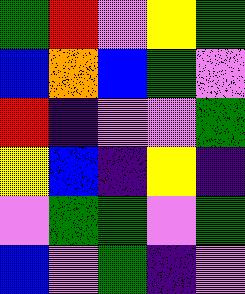[["green", "red", "violet", "yellow", "green"], ["blue", "orange", "blue", "green", "violet"], ["red", "indigo", "violet", "violet", "green"], ["yellow", "blue", "indigo", "yellow", "indigo"], ["violet", "green", "green", "violet", "green"], ["blue", "violet", "green", "indigo", "violet"]]